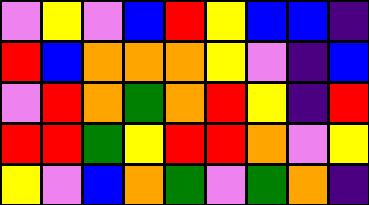[["violet", "yellow", "violet", "blue", "red", "yellow", "blue", "blue", "indigo"], ["red", "blue", "orange", "orange", "orange", "yellow", "violet", "indigo", "blue"], ["violet", "red", "orange", "green", "orange", "red", "yellow", "indigo", "red"], ["red", "red", "green", "yellow", "red", "red", "orange", "violet", "yellow"], ["yellow", "violet", "blue", "orange", "green", "violet", "green", "orange", "indigo"]]